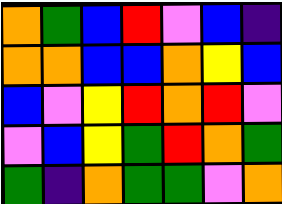[["orange", "green", "blue", "red", "violet", "blue", "indigo"], ["orange", "orange", "blue", "blue", "orange", "yellow", "blue"], ["blue", "violet", "yellow", "red", "orange", "red", "violet"], ["violet", "blue", "yellow", "green", "red", "orange", "green"], ["green", "indigo", "orange", "green", "green", "violet", "orange"]]